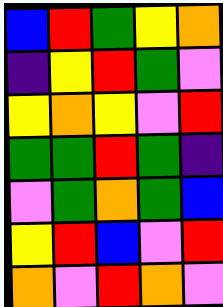[["blue", "red", "green", "yellow", "orange"], ["indigo", "yellow", "red", "green", "violet"], ["yellow", "orange", "yellow", "violet", "red"], ["green", "green", "red", "green", "indigo"], ["violet", "green", "orange", "green", "blue"], ["yellow", "red", "blue", "violet", "red"], ["orange", "violet", "red", "orange", "violet"]]